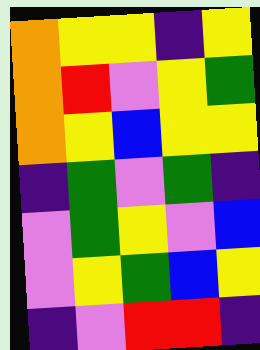[["orange", "yellow", "yellow", "indigo", "yellow"], ["orange", "red", "violet", "yellow", "green"], ["orange", "yellow", "blue", "yellow", "yellow"], ["indigo", "green", "violet", "green", "indigo"], ["violet", "green", "yellow", "violet", "blue"], ["violet", "yellow", "green", "blue", "yellow"], ["indigo", "violet", "red", "red", "indigo"]]